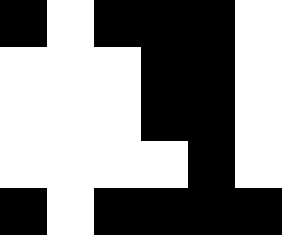[["black", "white", "black", "black", "black", "white"], ["white", "white", "white", "black", "black", "white"], ["white", "white", "white", "black", "black", "white"], ["white", "white", "white", "white", "black", "white"], ["black", "white", "black", "black", "black", "black"]]